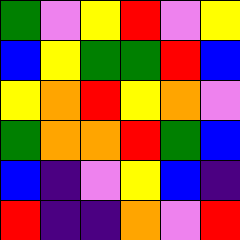[["green", "violet", "yellow", "red", "violet", "yellow"], ["blue", "yellow", "green", "green", "red", "blue"], ["yellow", "orange", "red", "yellow", "orange", "violet"], ["green", "orange", "orange", "red", "green", "blue"], ["blue", "indigo", "violet", "yellow", "blue", "indigo"], ["red", "indigo", "indigo", "orange", "violet", "red"]]